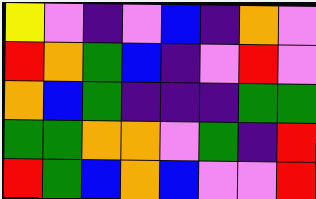[["yellow", "violet", "indigo", "violet", "blue", "indigo", "orange", "violet"], ["red", "orange", "green", "blue", "indigo", "violet", "red", "violet"], ["orange", "blue", "green", "indigo", "indigo", "indigo", "green", "green"], ["green", "green", "orange", "orange", "violet", "green", "indigo", "red"], ["red", "green", "blue", "orange", "blue", "violet", "violet", "red"]]